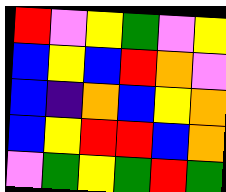[["red", "violet", "yellow", "green", "violet", "yellow"], ["blue", "yellow", "blue", "red", "orange", "violet"], ["blue", "indigo", "orange", "blue", "yellow", "orange"], ["blue", "yellow", "red", "red", "blue", "orange"], ["violet", "green", "yellow", "green", "red", "green"]]